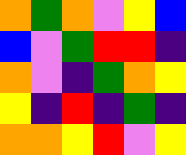[["orange", "green", "orange", "violet", "yellow", "blue"], ["blue", "violet", "green", "red", "red", "indigo"], ["orange", "violet", "indigo", "green", "orange", "yellow"], ["yellow", "indigo", "red", "indigo", "green", "indigo"], ["orange", "orange", "yellow", "red", "violet", "yellow"]]